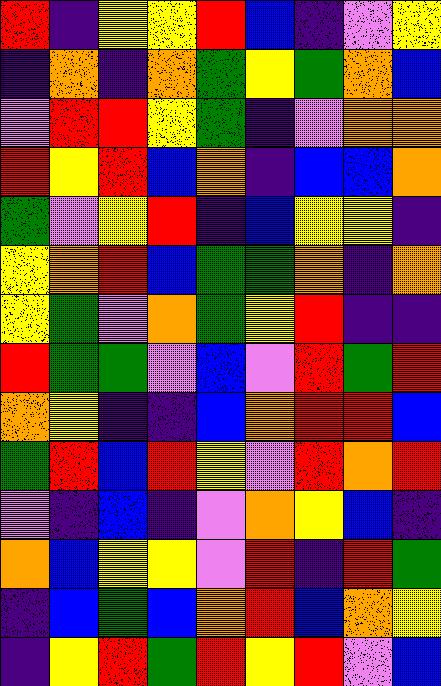[["red", "indigo", "yellow", "yellow", "red", "blue", "indigo", "violet", "yellow"], ["indigo", "orange", "indigo", "orange", "green", "yellow", "green", "orange", "blue"], ["violet", "red", "red", "yellow", "green", "indigo", "violet", "orange", "orange"], ["red", "yellow", "red", "blue", "orange", "indigo", "blue", "blue", "orange"], ["green", "violet", "yellow", "red", "indigo", "blue", "yellow", "yellow", "indigo"], ["yellow", "orange", "red", "blue", "green", "green", "orange", "indigo", "orange"], ["yellow", "green", "violet", "orange", "green", "yellow", "red", "indigo", "indigo"], ["red", "green", "green", "violet", "blue", "violet", "red", "green", "red"], ["orange", "yellow", "indigo", "indigo", "blue", "orange", "red", "red", "blue"], ["green", "red", "blue", "red", "yellow", "violet", "red", "orange", "red"], ["violet", "indigo", "blue", "indigo", "violet", "orange", "yellow", "blue", "indigo"], ["orange", "blue", "yellow", "yellow", "violet", "red", "indigo", "red", "green"], ["indigo", "blue", "green", "blue", "orange", "red", "blue", "orange", "yellow"], ["indigo", "yellow", "red", "green", "red", "yellow", "red", "violet", "blue"]]